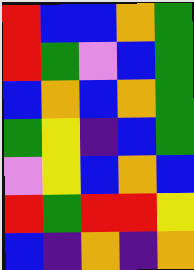[["red", "blue", "blue", "orange", "green"], ["red", "green", "violet", "blue", "green"], ["blue", "orange", "blue", "orange", "green"], ["green", "yellow", "indigo", "blue", "green"], ["violet", "yellow", "blue", "orange", "blue"], ["red", "green", "red", "red", "yellow"], ["blue", "indigo", "orange", "indigo", "orange"]]